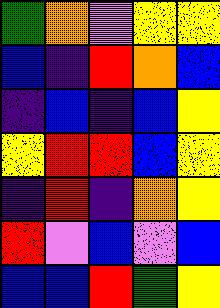[["green", "orange", "violet", "yellow", "yellow"], ["blue", "indigo", "red", "orange", "blue"], ["indigo", "blue", "indigo", "blue", "yellow"], ["yellow", "red", "red", "blue", "yellow"], ["indigo", "red", "indigo", "orange", "yellow"], ["red", "violet", "blue", "violet", "blue"], ["blue", "blue", "red", "green", "yellow"]]